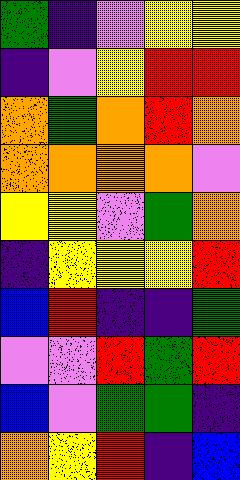[["green", "indigo", "violet", "yellow", "yellow"], ["indigo", "violet", "yellow", "red", "red"], ["orange", "green", "orange", "red", "orange"], ["orange", "orange", "orange", "orange", "violet"], ["yellow", "yellow", "violet", "green", "orange"], ["indigo", "yellow", "yellow", "yellow", "red"], ["blue", "red", "indigo", "indigo", "green"], ["violet", "violet", "red", "green", "red"], ["blue", "violet", "green", "green", "indigo"], ["orange", "yellow", "red", "indigo", "blue"]]